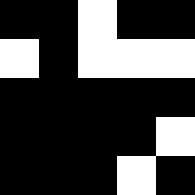[["black", "black", "white", "black", "black"], ["white", "black", "white", "white", "white"], ["black", "black", "black", "black", "black"], ["black", "black", "black", "black", "white"], ["black", "black", "black", "white", "black"]]